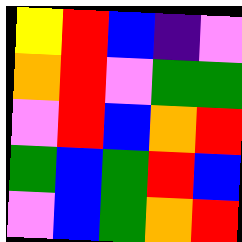[["yellow", "red", "blue", "indigo", "violet"], ["orange", "red", "violet", "green", "green"], ["violet", "red", "blue", "orange", "red"], ["green", "blue", "green", "red", "blue"], ["violet", "blue", "green", "orange", "red"]]